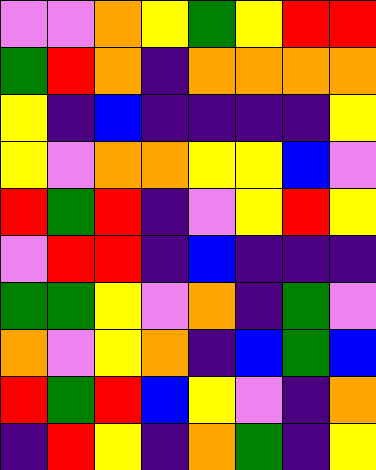[["violet", "violet", "orange", "yellow", "green", "yellow", "red", "red"], ["green", "red", "orange", "indigo", "orange", "orange", "orange", "orange"], ["yellow", "indigo", "blue", "indigo", "indigo", "indigo", "indigo", "yellow"], ["yellow", "violet", "orange", "orange", "yellow", "yellow", "blue", "violet"], ["red", "green", "red", "indigo", "violet", "yellow", "red", "yellow"], ["violet", "red", "red", "indigo", "blue", "indigo", "indigo", "indigo"], ["green", "green", "yellow", "violet", "orange", "indigo", "green", "violet"], ["orange", "violet", "yellow", "orange", "indigo", "blue", "green", "blue"], ["red", "green", "red", "blue", "yellow", "violet", "indigo", "orange"], ["indigo", "red", "yellow", "indigo", "orange", "green", "indigo", "yellow"]]